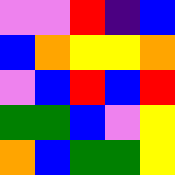[["violet", "violet", "red", "indigo", "blue"], ["blue", "orange", "yellow", "yellow", "orange"], ["violet", "blue", "red", "blue", "red"], ["green", "green", "blue", "violet", "yellow"], ["orange", "blue", "green", "green", "yellow"]]